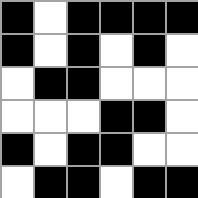[["black", "white", "black", "black", "black", "black"], ["black", "white", "black", "white", "black", "white"], ["white", "black", "black", "white", "white", "white"], ["white", "white", "white", "black", "black", "white"], ["black", "white", "black", "black", "white", "white"], ["white", "black", "black", "white", "black", "black"]]